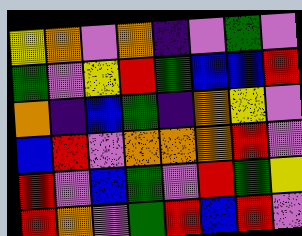[["yellow", "orange", "violet", "orange", "indigo", "violet", "green", "violet"], ["green", "violet", "yellow", "red", "green", "blue", "blue", "red"], ["orange", "indigo", "blue", "green", "indigo", "orange", "yellow", "violet"], ["blue", "red", "violet", "orange", "orange", "orange", "red", "violet"], ["red", "violet", "blue", "green", "violet", "red", "green", "yellow"], ["red", "orange", "violet", "green", "red", "blue", "red", "violet"]]